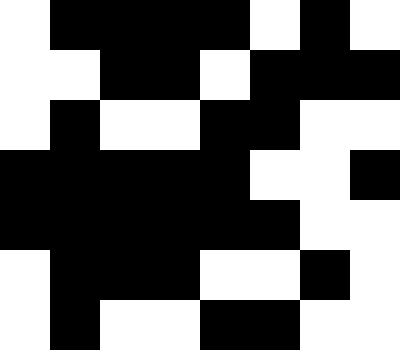[["white", "black", "black", "black", "black", "white", "black", "white"], ["white", "white", "black", "black", "white", "black", "black", "black"], ["white", "black", "white", "white", "black", "black", "white", "white"], ["black", "black", "black", "black", "black", "white", "white", "black"], ["black", "black", "black", "black", "black", "black", "white", "white"], ["white", "black", "black", "black", "white", "white", "black", "white"], ["white", "black", "white", "white", "black", "black", "white", "white"]]